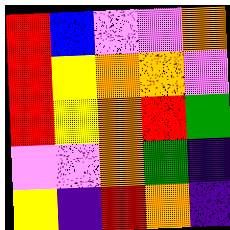[["red", "blue", "violet", "violet", "orange"], ["red", "yellow", "orange", "orange", "violet"], ["red", "yellow", "orange", "red", "green"], ["violet", "violet", "orange", "green", "indigo"], ["yellow", "indigo", "red", "orange", "indigo"]]